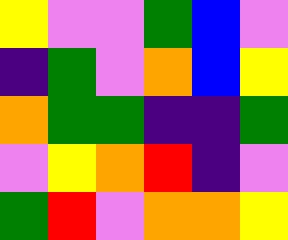[["yellow", "violet", "violet", "green", "blue", "violet"], ["indigo", "green", "violet", "orange", "blue", "yellow"], ["orange", "green", "green", "indigo", "indigo", "green"], ["violet", "yellow", "orange", "red", "indigo", "violet"], ["green", "red", "violet", "orange", "orange", "yellow"]]